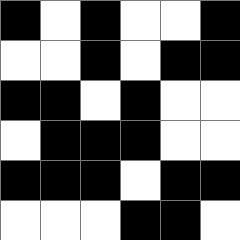[["black", "white", "black", "white", "white", "black"], ["white", "white", "black", "white", "black", "black"], ["black", "black", "white", "black", "white", "white"], ["white", "black", "black", "black", "white", "white"], ["black", "black", "black", "white", "black", "black"], ["white", "white", "white", "black", "black", "white"]]